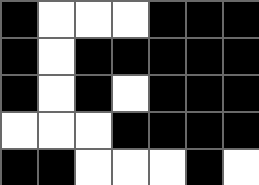[["black", "white", "white", "white", "black", "black", "black"], ["black", "white", "black", "black", "black", "black", "black"], ["black", "white", "black", "white", "black", "black", "black"], ["white", "white", "white", "black", "black", "black", "black"], ["black", "black", "white", "white", "white", "black", "white"]]